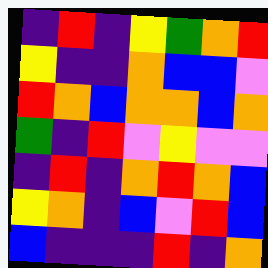[["indigo", "red", "indigo", "yellow", "green", "orange", "red"], ["yellow", "indigo", "indigo", "orange", "blue", "blue", "violet"], ["red", "orange", "blue", "orange", "orange", "blue", "orange"], ["green", "indigo", "red", "violet", "yellow", "violet", "violet"], ["indigo", "red", "indigo", "orange", "red", "orange", "blue"], ["yellow", "orange", "indigo", "blue", "violet", "red", "blue"], ["blue", "indigo", "indigo", "indigo", "red", "indigo", "orange"]]